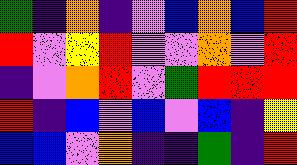[["green", "indigo", "orange", "indigo", "violet", "blue", "orange", "blue", "red"], ["red", "violet", "yellow", "red", "violet", "violet", "orange", "violet", "red"], ["indigo", "violet", "orange", "red", "violet", "green", "red", "red", "red"], ["red", "indigo", "blue", "violet", "blue", "violet", "blue", "indigo", "yellow"], ["blue", "blue", "violet", "orange", "indigo", "indigo", "green", "indigo", "red"]]